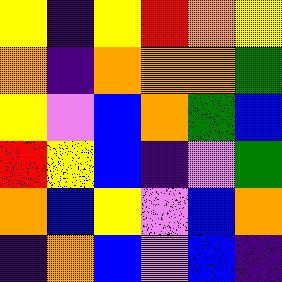[["yellow", "indigo", "yellow", "red", "orange", "yellow"], ["orange", "indigo", "orange", "orange", "orange", "green"], ["yellow", "violet", "blue", "orange", "green", "blue"], ["red", "yellow", "blue", "indigo", "violet", "green"], ["orange", "blue", "yellow", "violet", "blue", "orange"], ["indigo", "orange", "blue", "violet", "blue", "indigo"]]